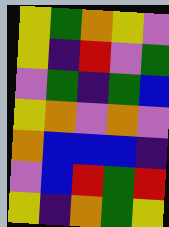[["yellow", "green", "orange", "yellow", "violet"], ["yellow", "indigo", "red", "violet", "green"], ["violet", "green", "indigo", "green", "blue"], ["yellow", "orange", "violet", "orange", "violet"], ["orange", "blue", "blue", "blue", "indigo"], ["violet", "blue", "red", "green", "red"], ["yellow", "indigo", "orange", "green", "yellow"]]